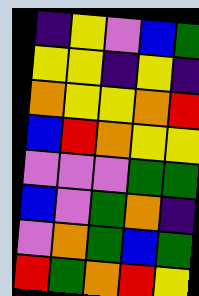[["indigo", "yellow", "violet", "blue", "green"], ["yellow", "yellow", "indigo", "yellow", "indigo"], ["orange", "yellow", "yellow", "orange", "red"], ["blue", "red", "orange", "yellow", "yellow"], ["violet", "violet", "violet", "green", "green"], ["blue", "violet", "green", "orange", "indigo"], ["violet", "orange", "green", "blue", "green"], ["red", "green", "orange", "red", "yellow"]]